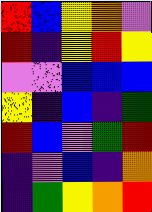[["red", "blue", "yellow", "orange", "violet"], ["red", "indigo", "yellow", "red", "yellow"], ["violet", "violet", "blue", "blue", "blue"], ["yellow", "indigo", "blue", "indigo", "green"], ["red", "blue", "violet", "green", "red"], ["indigo", "violet", "blue", "indigo", "orange"], ["indigo", "green", "yellow", "orange", "red"]]